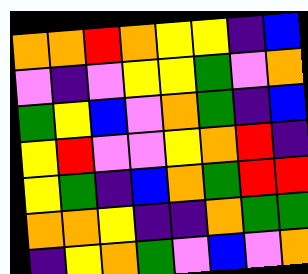[["orange", "orange", "red", "orange", "yellow", "yellow", "indigo", "blue"], ["violet", "indigo", "violet", "yellow", "yellow", "green", "violet", "orange"], ["green", "yellow", "blue", "violet", "orange", "green", "indigo", "blue"], ["yellow", "red", "violet", "violet", "yellow", "orange", "red", "indigo"], ["yellow", "green", "indigo", "blue", "orange", "green", "red", "red"], ["orange", "orange", "yellow", "indigo", "indigo", "orange", "green", "green"], ["indigo", "yellow", "orange", "green", "violet", "blue", "violet", "orange"]]